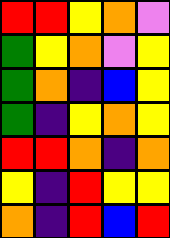[["red", "red", "yellow", "orange", "violet"], ["green", "yellow", "orange", "violet", "yellow"], ["green", "orange", "indigo", "blue", "yellow"], ["green", "indigo", "yellow", "orange", "yellow"], ["red", "red", "orange", "indigo", "orange"], ["yellow", "indigo", "red", "yellow", "yellow"], ["orange", "indigo", "red", "blue", "red"]]